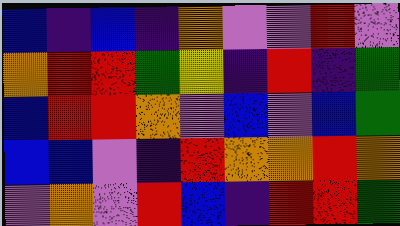[["blue", "indigo", "blue", "indigo", "orange", "violet", "violet", "red", "violet"], ["orange", "red", "red", "green", "yellow", "indigo", "red", "indigo", "green"], ["blue", "red", "red", "orange", "violet", "blue", "violet", "blue", "green"], ["blue", "blue", "violet", "indigo", "red", "orange", "orange", "red", "orange"], ["violet", "orange", "violet", "red", "blue", "indigo", "red", "red", "green"]]